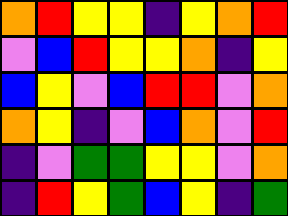[["orange", "red", "yellow", "yellow", "indigo", "yellow", "orange", "red"], ["violet", "blue", "red", "yellow", "yellow", "orange", "indigo", "yellow"], ["blue", "yellow", "violet", "blue", "red", "red", "violet", "orange"], ["orange", "yellow", "indigo", "violet", "blue", "orange", "violet", "red"], ["indigo", "violet", "green", "green", "yellow", "yellow", "violet", "orange"], ["indigo", "red", "yellow", "green", "blue", "yellow", "indigo", "green"]]